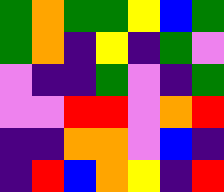[["green", "orange", "green", "green", "yellow", "blue", "green"], ["green", "orange", "indigo", "yellow", "indigo", "green", "violet"], ["violet", "indigo", "indigo", "green", "violet", "indigo", "green"], ["violet", "violet", "red", "red", "violet", "orange", "red"], ["indigo", "indigo", "orange", "orange", "violet", "blue", "indigo"], ["indigo", "red", "blue", "orange", "yellow", "indigo", "red"]]